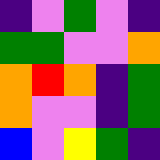[["indigo", "violet", "green", "violet", "indigo"], ["green", "green", "violet", "violet", "orange"], ["orange", "red", "orange", "indigo", "green"], ["orange", "violet", "violet", "indigo", "green"], ["blue", "violet", "yellow", "green", "indigo"]]